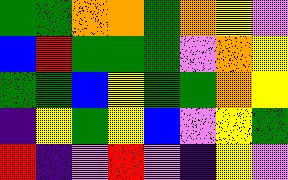[["green", "green", "orange", "orange", "green", "orange", "yellow", "violet"], ["blue", "red", "green", "green", "green", "violet", "orange", "yellow"], ["green", "green", "blue", "yellow", "green", "green", "orange", "yellow"], ["indigo", "yellow", "green", "yellow", "blue", "violet", "yellow", "green"], ["red", "indigo", "violet", "red", "violet", "indigo", "yellow", "violet"]]